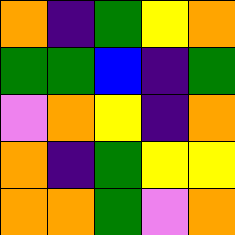[["orange", "indigo", "green", "yellow", "orange"], ["green", "green", "blue", "indigo", "green"], ["violet", "orange", "yellow", "indigo", "orange"], ["orange", "indigo", "green", "yellow", "yellow"], ["orange", "orange", "green", "violet", "orange"]]